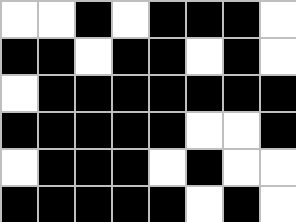[["white", "white", "black", "white", "black", "black", "black", "white"], ["black", "black", "white", "black", "black", "white", "black", "white"], ["white", "black", "black", "black", "black", "black", "black", "black"], ["black", "black", "black", "black", "black", "white", "white", "black"], ["white", "black", "black", "black", "white", "black", "white", "white"], ["black", "black", "black", "black", "black", "white", "black", "white"]]